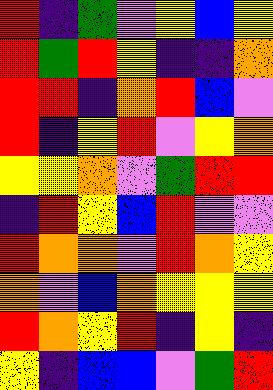[["red", "indigo", "green", "violet", "yellow", "blue", "yellow"], ["red", "green", "red", "yellow", "indigo", "indigo", "orange"], ["red", "red", "indigo", "orange", "red", "blue", "violet"], ["red", "indigo", "yellow", "red", "violet", "yellow", "orange"], ["yellow", "yellow", "orange", "violet", "green", "red", "red"], ["indigo", "red", "yellow", "blue", "red", "violet", "violet"], ["red", "orange", "orange", "violet", "red", "orange", "yellow"], ["orange", "violet", "blue", "orange", "yellow", "yellow", "yellow"], ["red", "orange", "yellow", "red", "indigo", "yellow", "indigo"], ["yellow", "indigo", "blue", "blue", "violet", "green", "red"]]